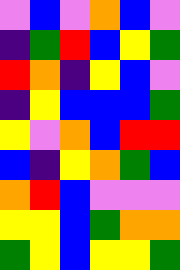[["violet", "blue", "violet", "orange", "blue", "violet"], ["indigo", "green", "red", "blue", "yellow", "green"], ["red", "orange", "indigo", "yellow", "blue", "violet"], ["indigo", "yellow", "blue", "blue", "blue", "green"], ["yellow", "violet", "orange", "blue", "red", "red"], ["blue", "indigo", "yellow", "orange", "green", "blue"], ["orange", "red", "blue", "violet", "violet", "violet"], ["yellow", "yellow", "blue", "green", "orange", "orange"], ["green", "yellow", "blue", "yellow", "yellow", "green"]]